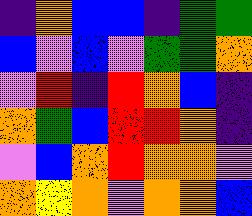[["indigo", "orange", "blue", "blue", "indigo", "green", "green"], ["blue", "violet", "blue", "violet", "green", "green", "orange"], ["violet", "red", "indigo", "red", "orange", "blue", "indigo"], ["orange", "green", "blue", "red", "red", "orange", "indigo"], ["violet", "blue", "orange", "red", "orange", "orange", "violet"], ["orange", "yellow", "orange", "violet", "orange", "orange", "blue"]]